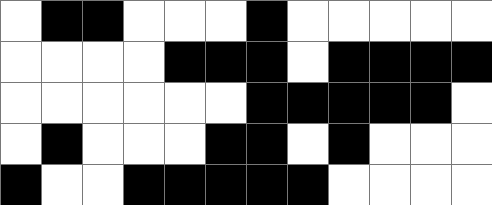[["white", "black", "black", "white", "white", "white", "black", "white", "white", "white", "white", "white"], ["white", "white", "white", "white", "black", "black", "black", "white", "black", "black", "black", "black"], ["white", "white", "white", "white", "white", "white", "black", "black", "black", "black", "black", "white"], ["white", "black", "white", "white", "white", "black", "black", "white", "black", "white", "white", "white"], ["black", "white", "white", "black", "black", "black", "black", "black", "white", "white", "white", "white"]]